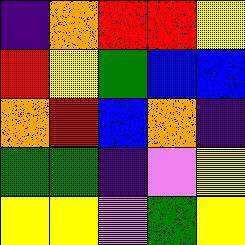[["indigo", "orange", "red", "red", "yellow"], ["red", "yellow", "green", "blue", "blue"], ["orange", "red", "blue", "orange", "indigo"], ["green", "green", "indigo", "violet", "yellow"], ["yellow", "yellow", "violet", "green", "yellow"]]